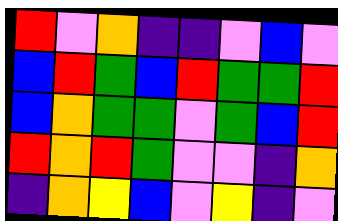[["red", "violet", "orange", "indigo", "indigo", "violet", "blue", "violet"], ["blue", "red", "green", "blue", "red", "green", "green", "red"], ["blue", "orange", "green", "green", "violet", "green", "blue", "red"], ["red", "orange", "red", "green", "violet", "violet", "indigo", "orange"], ["indigo", "orange", "yellow", "blue", "violet", "yellow", "indigo", "violet"]]